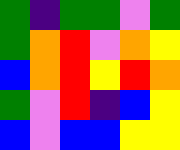[["green", "indigo", "green", "green", "violet", "green"], ["green", "orange", "red", "violet", "orange", "yellow"], ["blue", "orange", "red", "yellow", "red", "orange"], ["green", "violet", "red", "indigo", "blue", "yellow"], ["blue", "violet", "blue", "blue", "yellow", "yellow"]]